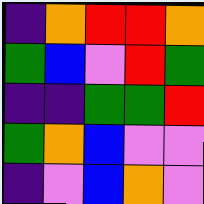[["indigo", "orange", "red", "red", "orange"], ["green", "blue", "violet", "red", "green"], ["indigo", "indigo", "green", "green", "red"], ["green", "orange", "blue", "violet", "violet"], ["indigo", "violet", "blue", "orange", "violet"]]